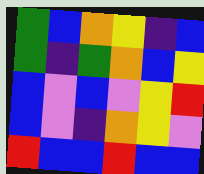[["green", "blue", "orange", "yellow", "indigo", "blue"], ["green", "indigo", "green", "orange", "blue", "yellow"], ["blue", "violet", "blue", "violet", "yellow", "red"], ["blue", "violet", "indigo", "orange", "yellow", "violet"], ["red", "blue", "blue", "red", "blue", "blue"]]